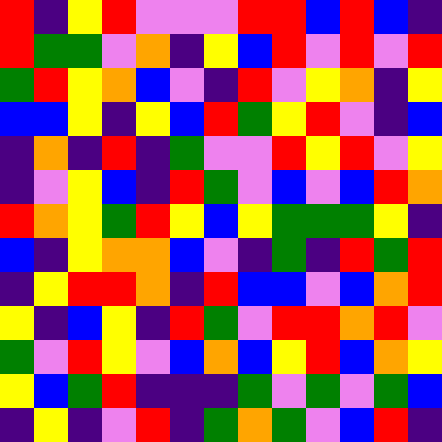[["red", "indigo", "yellow", "red", "violet", "violet", "violet", "red", "red", "blue", "red", "blue", "indigo"], ["red", "green", "green", "violet", "orange", "indigo", "yellow", "blue", "red", "violet", "red", "violet", "red"], ["green", "red", "yellow", "orange", "blue", "violet", "indigo", "red", "violet", "yellow", "orange", "indigo", "yellow"], ["blue", "blue", "yellow", "indigo", "yellow", "blue", "red", "green", "yellow", "red", "violet", "indigo", "blue"], ["indigo", "orange", "indigo", "red", "indigo", "green", "violet", "violet", "red", "yellow", "red", "violet", "yellow"], ["indigo", "violet", "yellow", "blue", "indigo", "red", "green", "violet", "blue", "violet", "blue", "red", "orange"], ["red", "orange", "yellow", "green", "red", "yellow", "blue", "yellow", "green", "green", "green", "yellow", "indigo"], ["blue", "indigo", "yellow", "orange", "orange", "blue", "violet", "indigo", "green", "indigo", "red", "green", "red"], ["indigo", "yellow", "red", "red", "orange", "indigo", "red", "blue", "blue", "violet", "blue", "orange", "red"], ["yellow", "indigo", "blue", "yellow", "indigo", "red", "green", "violet", "red", "red", "orange", "red", "violet"], ["green", "violet", "red", "yellow", "violet", "blue", "orange", "blue", "yellow", "red", "blue", "orange", "yellow"], ["yellow", "blue", "green", "red", "indigo", "indigo", "indigo", "green", "violet", "green", "violet", "green", "blue"], ["indigo", "yellow", "indigo", "violet", "red", "indigo", "green", "orange", "green", "violet", "blue", "red", "indigo"]]